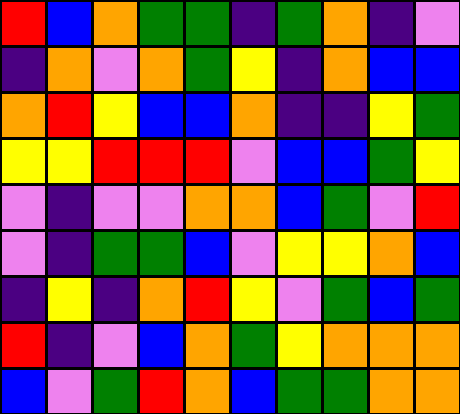[["red", "blue", "orange", "green", "green", "indigo", "green", "orange", "indigo", "violet"], ["indigo", "orange", "violet", "orange", "green", "yellow", "indigo", "orange", "blue", "blue"], ["orange", "red", "yellow", "blue", "blue", "orange", "indigo", "indigo", "yellow", "green"], ["yellow", "yellow", "red", "red", "red", "violet", "blue", "blue", "green", "yellow"], ["violet", "indigo", "violet", "violet", "orange", "orange", "blue", "green", "violet", "red"], ["violet", "indigo", "green", "green", "blue", "violet", "yellow", "yellow", "orange", "blue"], ["indigo", "yellow", "indigo", "orange", "red", "yellow", "violet", "green", "blue", "green"], ["red", "indigo", "violet", "blue", "orange", "green", "yellow", "orange", "orange", "orange"], ["blue", "violet", "green", "red", "orange", "blue", "green", "green", "orange", "orange"]]